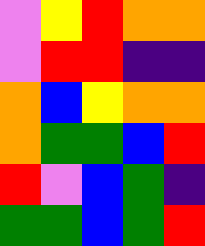[["violet", "yellow", "red", "orange", "orange"], ["violet", "red", "red", "indigo", "indigo"], ["orange", "blue", "yellow", "orange", "orange"], ["orange", "green", "green", "blue", "red"], ["red", "violet", "blue", "green", "indigo"], ["green", "green", "blue", "green", "red"]]